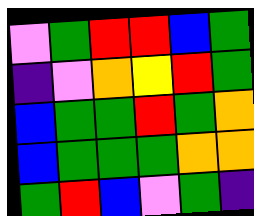[["violet", "green", "red", "red", "blue", "green"], ["indigo", "violet", "orange", "yellow", "red", "green"], ["blue", "green", "green", "red", "green", "orange"], ["blue", "green", "green", "green", "orange", "orange"], ["green", "red", "blue", "violet", "green", "indigo"]]